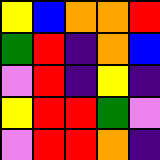[["yellow", "blue", "orange", "orange", "red"], ["green", "red", "indigo", "orange", "blue"], ["violet", "red", "indigo", "yellow", "indigo"], ["yellow", "red", "red", "green", "violet"], ["violet", "red", "red", "orange", "indigo"]]